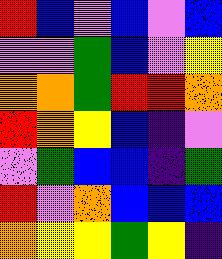[["red", "blue", "violet", "blue", "violet", "blue"], ["violet", "violet", "green", "blue", "violet", "yellow"], ["orange", "orange", "green", "red", "red", "orange"], ["red", "orange", "yellow", "blue", "indigo", "violet"], ["violet", "green", "blue", "blue", "indigo", "green"], ["red", "violet", "orange", "blue", "blue", "blue"], ["orange", "yellow", "yellow", "green", "yellow", "indigo"]]